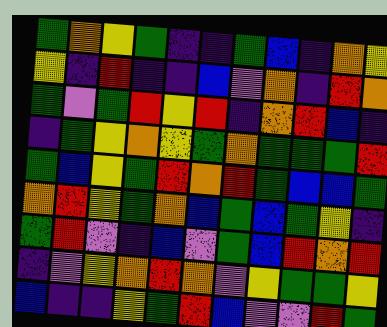[["green", "orange", "yellow", "green", "indigo", "indigo", "green", "blue", "indigo", "orange", "yellow"], ["yellow", "indigo", "red", "indigo", "indigo", "blue", "violet", "orange", "indigo", "red", "orange"], ["green", "violet", "green", "red", "yellow", "red", "indigo", "orange", "red", "blue", "indigo"], ["indigo", "green", "yellow", "orange", "yellow", "green", "orange", "green", "green", "green", "red"], ["green", "blue", "yellow", "green", "red", "orange", "red", "green", "blue", "blue", "green"], ["orange", "red", "yellow", "green", "orange", "blue", "green", "blue", "green", "yellow", "indigo"], ["green", "red", "violet", "indigo", "blue", "violet", "green", "blue", "red", "orange", "red"], ["indigo", "violet", "yellow", "orange", "red", "orange", "violet", "yellow", "green", "green", "yellow"], ["blue", "indigo", "indigo", "yellow", "green", "red", "blue", "violet", "violet", "red", "green"]]